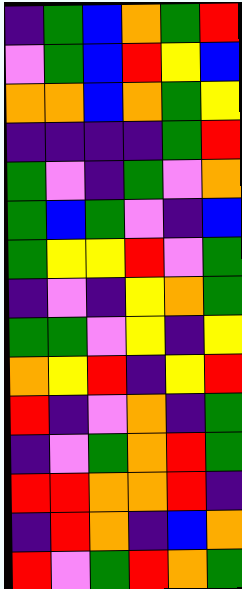[["indigo", "green", "blue", "orange", "green", "red"], ["violet", "green", "blue", "red", "yellow", "blue"], ["orange", "orange", "blue", "orange", "green", "yellow"], ["indigo", "indigo", "indigo", "indigo", "green", "red"], ["green", "violet", "indigo", "green", "violet", "orange"], ["green", "blue", "green", "violet", "indigo", "blue"], ["green", "yellow", "yellow", "red", "violet", "green"], ["indigo", "violet", "indigo", "yellow", "orange", "green"], ["green", "green", "violet", "yellow", "indigo", "yellow"], ["orange", "yellow", "red", "indigo", "yellow", "red"], ["red", "indigo", "violet", "orange", "indigo", "green"], ["indigo", "violet", "green", "orange", "red", "green"], ["red", "red", "orange", "orange", "red", "indigo"], ["indigo", "red", "orange", "indigo", "blue", "orange"], ["red", "violet", "green", "red", "orange", "green"]]